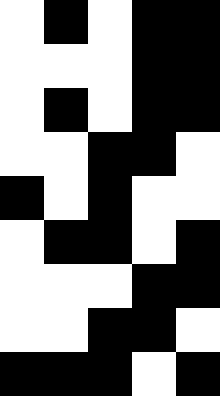[["white", "black", "white", "black", "black"], ["white", "white", "white", "black", "black"], ["white", "black", "white", "black", "black"], ["white", "white", "black", "black", "white"], ["black", "white", "black", "white", "white"], ["white", "black", "black", "white", "black"], ["white", "white", "white", "black", "black"], ["white", "white", "black", "black", "white"], ["black", "black", "black", "white", "black"]]